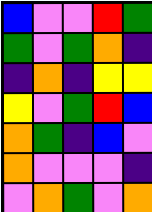[["blue", "violet", "violet", "red", "green"], ["green", "violet", "green", "orange", "indigo"], ["indigo", "orange", "indigo", "yellow", "yellow"], ["yellow", "violet", "green", "red", "blue"], ["orange", "green", "indigo", "blue", "violet"], ["orange", "violet", "violet", "violet", "indigo"], ["violet", "orange", "green", "violet", "orange"]]